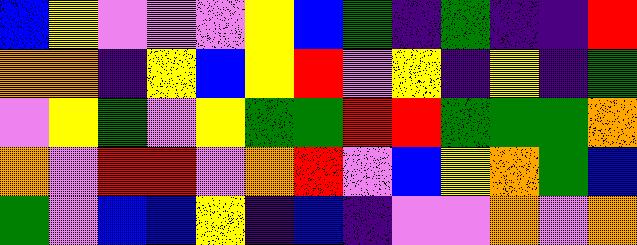[["blue", "yellow", "violet", "violet", "violet", "yellow", "blue", "green", "indigo", "green", "indigo", "indigo", "red"], ["orange", "orange", "indigo", "yellow", "blue", "yellow", "red", "violet", "yellow", "indigo", "yellow", "indigo", "green"], ["violet", "yellow", "green", "violet", "yellow", "green", "green", "red", "red", "green", "green", "green", "orange"], ["orange", "violet", "red", "red", "violet", "orange", "red", "violet", "blue", "yellow", "orange", "green", "blue"], ["green", "violet", "blue", "blue", "yellow", "indigo", "blue", "indigo", "violet", "violet", "orange", "violet", "orange"]]